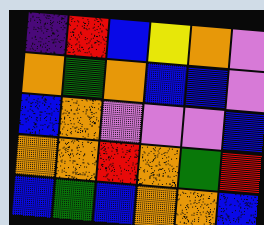[["indigo", "red", "blue", "yellow", "orange", "violet"], ["orange", "green", "orange", "blue", "blue", "violet"], ["blue", "orange", "violet", "violet", "violet", "blue"], ["orange", "orange", "red", "orange", "green", "red"], ["blue", "green", "blue", "orange", "orange", "blue"]]